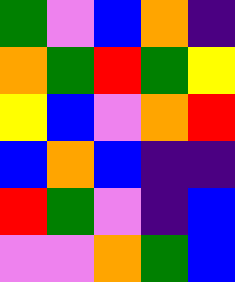[["green", "violet", "blue", "orange", "indigo"], ["orange", "green", "red", "green", "yellow"], ["yellow", "blue", "violet", "orange", "red"], ["blue", "orange", "blue", "indigo", "indigo"], ["red", "green", "violet", "indigo", "blue"], ["violet", "violet", "orange", "green", "blue"]]